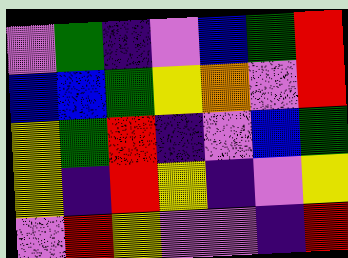[["violet", "green", "indigo", "violet", "blue", "green", "red"], ["blue", "blue", "green", "yellow", "orange", "violet", "red"], ["yellow", "green", "red", "indigo", "violet", "blue", "green"], ["yellow", "indigo", "red", "yellow", "indigo", "violet", "yellow"], ["violet", "red", "yellow", "violet", "violet", "indigo", "red"]]